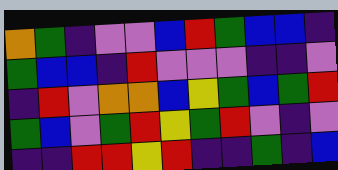[["orange", "green", "indigo", "violet", "violet", "blue", "red", "green", "blue", "blue", "indigo"], ["green", "blue", "blue", "indigo", "red", "violet", "violet", "violet", "indigo", "indigo", "violet"], ["indigo", "red", "violet", "orange", "orange", "blue", "yellow", "green", "blue", "green", "red"], ["green", "blue", "violet", "green", "red", "yellow", "green", "red", "violet", "indigo", "violet"], ["indigo", "indigo", "red", "red", "yellow", "red", "indigo", "indigo", "green", "indigo", "blue"]]